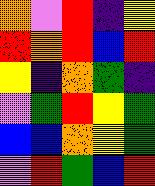[["orange", "violet", "red", "indigo", "yellow"], ["red", "orange", "red", "blue", "red"], ["yellow", "indigo", "orange", "green", "indigo"], ["violet", "green", "red", "yellow", "green"], ["blue", "blue", "orange", "yellow", "green"], ["violet", "red", "green", "blue", "red"]]